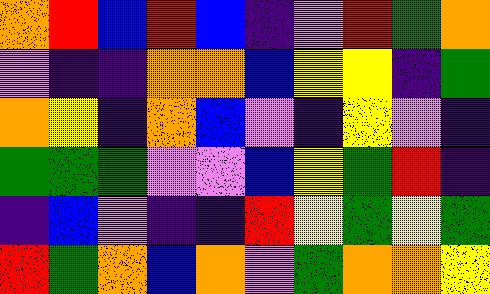[["orange", "red", "blue", "red", "blue", "indigo", "violet", "red", "green", "orange"], ["violet", "indigo", "indigo", "orange", "orange", "blue", "yellow", "yellow", "indigo", "green"], ["orange", "yellow", "indigo", "orange", "blue", "violet", "indigo", "yellow", "violet", "indigo"], ["green", "green", "green", "violet", "violet", "blue", "yellow", "green", "red", "indigo"], ["indigo", "blue", "violet", "indigo", "indigo", "red", "yellow", "green", "yellow", "green"], ["red", "green", "orange", "blue", "orange", "violet", "green", "orange", "orange", "yellow"]]